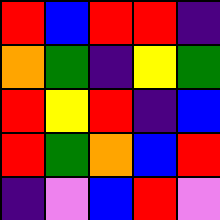[["red", "blue", "red", "red", "indigo"], ["orange", "green", "indigo", "yellow", "green"], ["red", "yellow", "red", "indigo", "blue"], ["red", "green", "orange", "blue", "red"], ["indigo", "violet", "blue", "red", "violet"]]